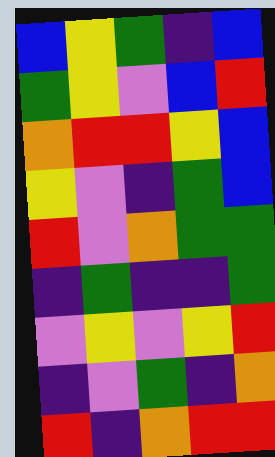[["blue", "yellow", "green", "indigo", "blue"], ["green", "yellow", "violet", "blue", "red"], ["orange", "red", "red", "yellow", "blue"], ["yellow", "violet", "indigo", "green", "blue"], ["red", "violet", "orange", "green", "green"], ["indigo", "green", "indigo", "indigo", "green"], ["violet", "yellow", "violet", "yellow", "red"], ["indigo", "violet", "green", "indigo", "orange"], ["red", "indigo", "orange", "red", "red"]]